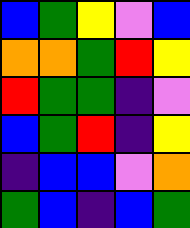[["blue", "green", "yellow", "violet", "blue"], ["orange", "orange", "green", "red", "yellow"], ["red", "green", "green", "indigo", "violet"], ["blue", "green", "red", "indigo", "yellow"], ["indigo", "blue", "blue", "violet", "orange"], ["green", "blue", "indigo", "blue", "green"]]